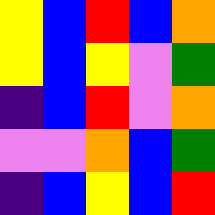[["yellow", "blue", "red", "blue", "orange"], ["yellow", "blue", "yellow", "violet", "green"], ["indigo", "blue", "red", "violet", "orange"], ["violet", "violet", "orange", "blue", "green"], ["indigo", "blue", "yellow", "blue", "red"]]